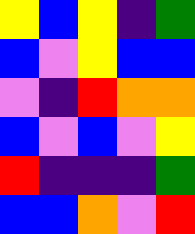[["yellow", "blue", "yellow", "indigo", "green"], ["blue", "violet", "yellow", "blue", "blue"], ["violet", "indigo", "red", "orange", "orange"], ["blue", "violet", "blue", "violet", "yellow"], ["red", "indigo", "indigo", "indigo", "green"], ["blue", "blue", "orange", "violet", "red"]]